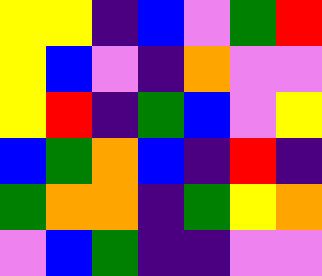[["yellow", "yellow", "indigo", "blue", "violet", "green", "red"], ["yellow", "blue", "violet", "indigo", "orange", "violet", "violet"], ["yellow", "red", "indigo", "green", "blue", "violet", "yellow"], ["blue", "green", "orange", "blue", "indigo", "red", "indigo"], ["green", "orange", "orange", "indigo", "green", "yellow", "orange"], ["violet", "blue", "green", "indigo", "indigo", "violet", "violet"]]